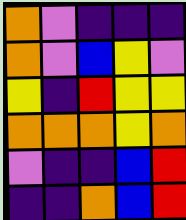[["orange", "violet", "indigo", "indigo", "indigo"], ["orange", "violet", "blue", "yellow", "violet"], ["yellow", "indigo", "red", "yellow", "yellow"], ["orange", "orange", "orange", "yellow", "orange"], ["violet", "indigo", "indigo", "blue", "red"], ["indigo", "indigo", "orange", "blue", "red"]]